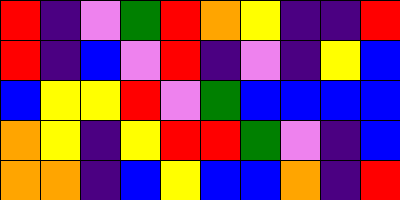[["red", "indigo", "violet", "green", "red", "orange", "yellow", "indigo", "indigo", "red"], ["red", "indigo", "blue", "violet", "red", "indigo", "violet", "indigo", "yellow", "blue"], ["blue", "yellow", "yellow", "red", "violet", "green", "blue", "blue", "blue", "blue"], ["orange", "yellow", "indigo", "yellow", "red", "red", "green", "violet", "indigo", "blue"], ["orange", "orange", "indigo", "blue", "yellow", "blue", "blue", "orange", "indigo", "red"]]